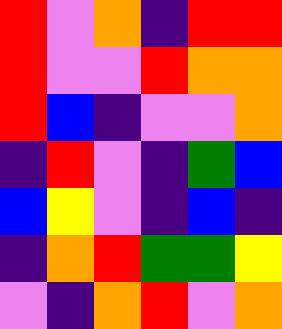[["red", "violet", "orange", "indigo", "red", "red"], ["red", "violet", "violet", "red", "orange", "orange"], ["red", "blue", "indigo", "violet", "violet", "orange"], ["indigo", "red", "violet", "indigo", "green", "blue"], ["blue", "yellow", "violet", "indigo", "blue", "indigo"], ["indigo", "orange", "red", "green", "green", "yellow"], ["violet", "indigo", "orange", "red", "violet", "orange"]]